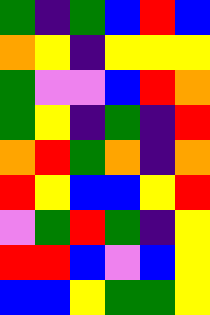[["green", "indigo", "green", "blue", "red", "blue"], ["orange", "yellow", "indigo", "yellow", "yellow", "yellow"], ["green", "violet", "violet", "blue", "red", "orange"], ["green", "yellow", "indigo", "green", "indigo", "red"], ["orange", "red", "green", "orange", "indigo", "orange"], ["red", "yellow", "blue", "blue", "yellow", "red"], ["violet", "green", "red", "green", "indigo", "yellow"], ["red", "red", "blue", "violet", "blue", "yellow"], ["blue", "blue", "yellow", "green", "green", "yellow"]]